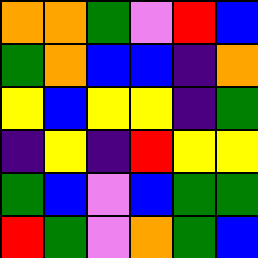[["orange", "orange", "green", "violet", "red", "blue"], ["green", "orange", "blue", "blue", "indigo", "orange"], ["yellow", "blue", "yellow", "yellow", "indigo", "green"], ["indigo", "yellow", "indigo", "red", "yellow", "yellow"], ["green", "blue", "violet", "blue", "green", "green"], ["red", "green", "violet", "orange", "green", "blue"]]